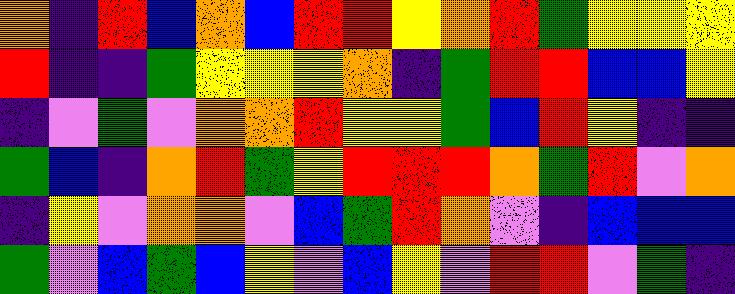[["orange", "indigo", "red", "blue", "orange", "blue", "red", "red", "yellow", "orange", "red", "green", "yellow", "yellow", "yellow"], ["red", "indigo", "indigo", "green", "yellow", "yellow", "yellow", "orange", "indigo", "green", "red", "red", "blue", "blue", "yellow"], ["indigo", "violet", "green", "violet", "orange", "orange", "red", "yellow", "yellow", "green", "blue", "red", "yellow", "indigo", "indigo"], ["green", "blue", "indigo", "orange", "red", "green", "yellow", "red", "red", "red", "orange", "green", "red", "violet", "orange"], ["indigo", "yellow", "violet", "orange", "orange", "violet", "blue", "green", "red", "orange", "violet", "indigo", "blue", "blue", "blue"], ["green", "violet", "blue", "green", "blue", "yellow", "violet", "blue", "yellow", "violet", "red", "red", "violet", "green", "indigo"]]